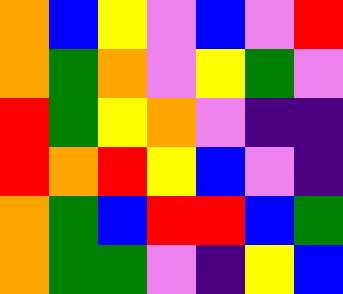[["orange", "blue", "yellow", "violet", "blue", "violet", "red"], ["orange", "green", "orange", "violet", "yellow", "green", "violet"], ["red", "green", "yellow", "orange", "violet", "indigo", "indigo"], ["red", "orange", "red", "yellow", "blue", "violet", "indigo"], ["orange", "green", "blue", "red", "red", "blue", "green"], ["orange", "green", "green", "violet", "indigo", "yellow", "blue"]]